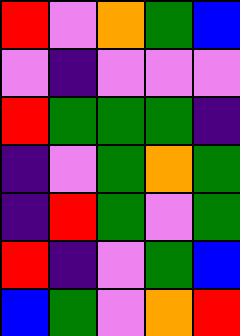[["red", "violet", "orange", "green", "blue"], ["violet", "indigo", "violet", "violet", "violet"], ["red", "green", "green", "green", "indigo"], ["indigo", "violet", "green", "orange", "green"], ["indigo", "red", "green", "violet", "green"], ["red", "indigo", "violet", "green", "blue"], ["blue", "green", "violet", "orange", "red"]]